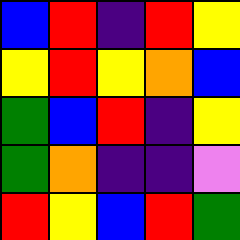[["blue", "red", "indigo", "red", "yellow"], ["yellow", "red", "yellow", "orange", "blue"], ["green", "blue", "red", "indigo", "yellow"], ["green", "orange", "indigo", "indigo", "violet"], ["red", "yellow", "blue", "red", "green"]]